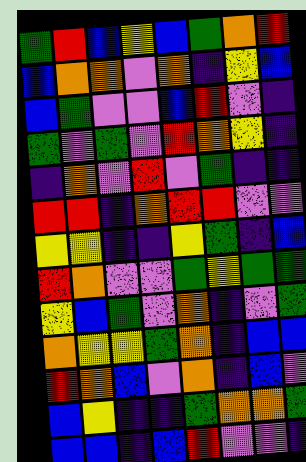[["green", "red", "blue", "yellow", "blue", "green", "orange", "red"], ["blue", "orange", "orange", "violet", "orange", "indigo", "yellow", "blue"], ["blue", "green", "violet", "violet", "blue", "red", "violet", "indigo"], ["green", "violet", "green", "violet", "red", "orange", "yellow", "indigo"], ["indigo", "orange", "violet", "red", "violet", "green", "indigo", "indigo"], ["red", "red", "indigo", "orange", "red", "red", "violet", "violet"], ["yellow", "yellow", "indigo", "indigo", "yellow", "green", "indigo", "blue"], ["red", "orange", "violet", "violet", "green", "yellow", "green", "green"], ["yellow", "blue", "green", "violet", "orange", "indigo", "violet", "green"], ["orange", "yellow", "yellow", "green", "orange", "indigo", "blue", "blue"], ["red", "orange", "blue", "violet", "orange", "indigo", "blue", "violet"], ["blue", "yellow", "indigo", "indigo", "green", "orange", "orange", "green"], ["blue", "blue", "indigo", "blue", "red", "violet", "violet", "indigo"]]